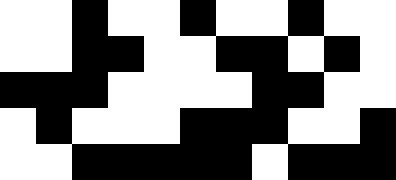[["white", "white", "black", "white", "white", "black", "white", "white", "black", "white", "white"], ["white", "white", "black", "black", "white", "white", "black", "black", "white", "black", "white"], ["black", "black", "black", "white", "white", "white", "white", "black", "black", "white", "white"], ["white", "black", "white", "white", "white", "black", "black", "black", "white", "white", "black"], ["white", "white", "black", "black", "black", "black", "black", "white", "black", "black", "black"]]